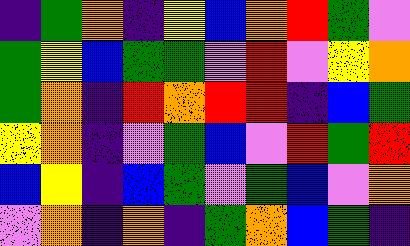[["indigo", "green", "orange", "indigo", "yellow", "blue", "orange", "red", "green", "violet"], ["green", "yellow", "blue", "green", "green", "violet", "red", "violet", "yellow", "orange"], ["green", "orange", "indigo", "red", "orange", "red", "red", "indigo", "blue", "green"], ["yellow", "orange", "indigo", "violet", "green", "blue", "violet", "red", "green", "red"], ["blue", "yellow", "indigo", "blue", "green", "violet", "green", "blue", "violet", "orange"], ["violet", "orange", "indigo", "orange", "indigo", "green", "orange", "blue", "green", "indigo"]]